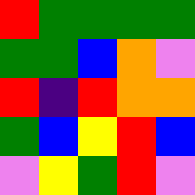[["red", "green", "green", "green", "green"], ["green", "green", "blue", "orange", "violet"], ["red", "indigo", "red", "orange", "orange"], ["green", "blue", "yellow", "red", "blue"], ["violet", "yellow", "green", "red", "violet"]]